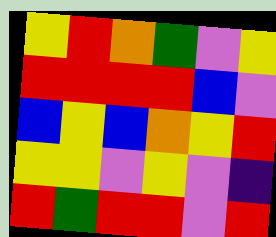[["yellow", "red", "orange", "green", "violet", "yellow"], ["red", "red", "red", "red", "blue", "violet"], ["blue", "yellow", "blue", "orange", "yellow", "red"], ["yellow", "yellow", "violet", "yellow", "violet", "indigo"], ["red", "green", "red", "red", "violet", "red"]]